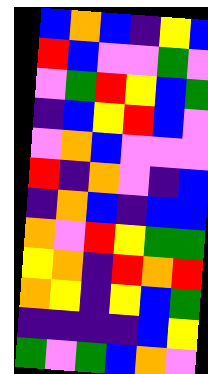[["blue", "orange", "blue", "indigo", "yellow", "blue"], ["red", "blue", "violet", "violet", "green", "violet"], ["violet", "green", "red", "yellow", "blue", "green"], ["indigo", "blue", "yellow", "red", "blue", "violet"], ["violet", "orange", "blue", "violet", "violet", "violet"], ["red", "indigo", "orange", "violet", "indigo", "blue"], ["indigo", "orange", "blue", "indigo", "blue", "blue"], ["orange", "violet", "red", "yellow", "green", "green"], ["yellow", "orange", "indigo", "red", "orange", "red"], ["orange", "yellow", "indigo", "yellow", "blue", "green"], ["indigo", "indigo", "indigo", "indigo", "blue", "yellow"], ["green", "violet", "green", "blue", "orange", "violet"]]